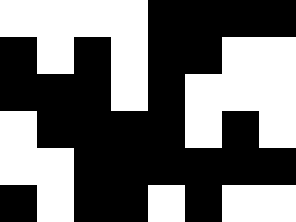[["white", "white", "white", "white", "black", "black", "black", "black"], ["black", "white", "black", "white", "black", "black", "white", "white"], ["black", "black", "black", "white", "black", "white", "white", "white"], ["white", "black", "black", "black", "black", "white", "black", "white"], ["white", "white", "black", "black", "black", "black", "black", "black"], ["black", "white", "black", "black", "white", "black", "white", "white"]]